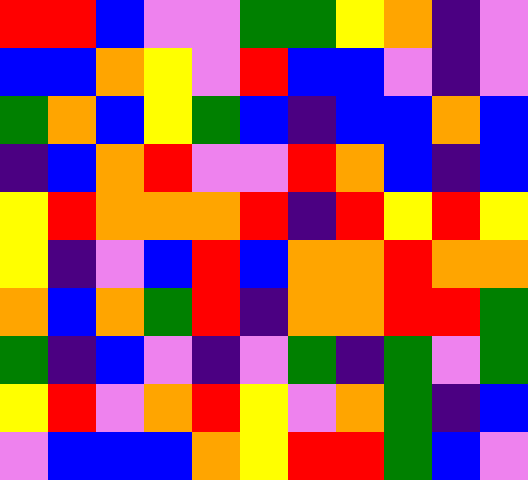[["red", "red", "blue", "violet", "violet", "green", "green", "yellow", "orange", "indigo", "violet"], ["blue", "blue", "orange", "yellow", "violet", "red", "blue", "blue", "violet", "indigo", "violet"], ["green", "orange", "blue", "yellow", "green", "blue", "indigo", "blue", "blue", "orange", "blue"], ["indigo", "blue", "orange", "red", "violet", "violet", "red", "orange", "blue", "indigo", "blue"], ["yellow", "red", "orange", "orange", "orange", "red", "indigo", "red", "yellow", "red", "yellow"], ["yellow", "indigo", "violet", "blue", "red", "blue", "orange", "orange", "red", "orange", "orange"], ["orange", "blue", "orange", "green", "red", "indigo", "orange", "orange", "red", "red", "green"], ["green", "indigo", "blue", "violet", "indigo", "violet", "green", "indigo", "green", "violet", "green"], ["yellow", "red", "violet", "orange", "red", "yellow", "violet", "orange", "green", "indigo", "blue"], ["violet", "blue", "blue", "blue", "orange", "yellow", "red", "red", "green", "blue", "violet"]]